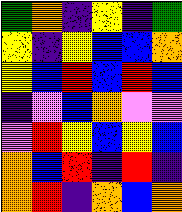[["green", "orange", "indigo", "yellow", "indigo", "green"], ["yellow", "indigo", "yellow", "blue", "blue", "orange"], ["yellow", "blue", "red", "blue", "red", "blue"], ["indigo", "violet", "blue", "orange", "violet", "violet"], ["violet", "red", "yellow", "blue", "yellow", "blue"], ["orange", "blue", "red", "indigo", "red", "indigo"], ["orange", "red", "indigo", "orange", "blue", "orange"]]